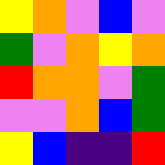[["yellow", "orange", "violet", "blue", "violet"], ["green", "violet", "orange", "yellow", "orange"], ["red", "orange", "orange", "violet", "green"], ["violet", "violet", "orange", "blue", "green"], ["yellow", "blue", "indigo", "indigo", "red"]]